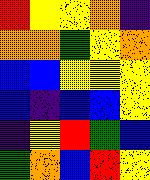[["red", "yellow", "yellow", "orange", "indigo"], ["orange", "orange", "green", "yellow", "orange"], ["blue", "blue", "yellow", "yellow", "yellow"], ["blue", "indigo", "blue", "blue", "yellow"], ["indigo", "yellow", "red", "green", "blue"], ["green", "orange", "blue", "red", "yellow"]]